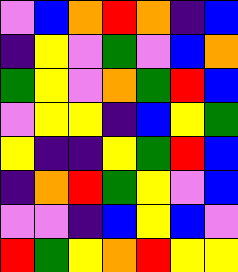[["violet", "blue", "orange", "red", "orange", "indigo", "blue"], ["indigo", "yellow", "violet", "green", "violet", "blue", "orange"], ["green", "yellow", "violet", "orange", "green", "red", "blue"], ["violet", "yellow", "yellow", "indigo", "blue", "yellow", "green"], ["yellow", "indigo", "indigo", "yellow", "green", "red", "blue"], ["indigo", "orange", "red", "green", "yellow", "violet", "blue"], ["violet", "violet", "indigo", "blue", "yellow", "blue", "violet"], ["red", "green", "yellow", "orange", "red", "yellow", "yellow"]]